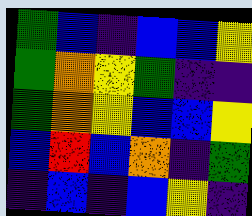[["green", "blue", "indigo", "blue", "blue", "yellow"], ["green", "orange", "yellow", "green", "indigo", "indigo"], ["green", "orange", "yellow", "blue", "blue", "yellow"], ["blue", "red", "blue", "orange", "indigo", "green"], ["indigo", "blue", "indigo", "blue", "yellow", "indigo"]]